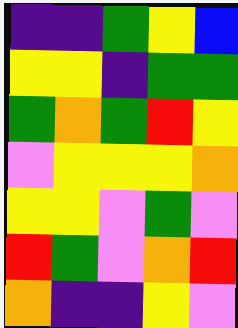[["indigo", "indigo", "green", "yellow", "blue"], ["yellow", "yellow", "indigo", "green", "green"], ["green", "orange", "green", "red", "yellow"], ["violet", "yellow", "yellow", "yellow", "orange"], ["yellow", "yellow", "violet", "green", "violet"], ["red", "green", "violet", "orange", "red"], ["orange", "indigo", "indigo", "yellow", "violet"]]